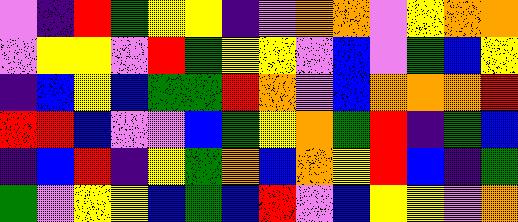[["violet", "indigo", "red", "green", "yellow", "yellow", "indigo", "violet", "orange", "orange", "violet", "yellow", "orange", "orange"], ["violet", "yellow", "yellow", "violet", "red", "green", "yellow", "yellow", "violet", "blue", "violet", "green", "blue", "yellow"], ["indigo", "blue", "yellow", "blue", "green", "green", "red", "orange", "violet", "blue", "orange", "orange", "orange", "red"], ["red", "red", "blue", "violet", "violet", "blue", "green", "yellow", "orange", "green", "red", "indigo", "green", "blue"], ["indigo", "blue", "red", "indigo", "yellow", "green", "orange", "blue", "orange", "yellow", "red", "blue", "indigo", "green"], ["green", "violet", "yellow", "yellow", "blue", "green", "blue", "red", "violet", "blue", "yellow", "yellow", "violet", "orange"]]